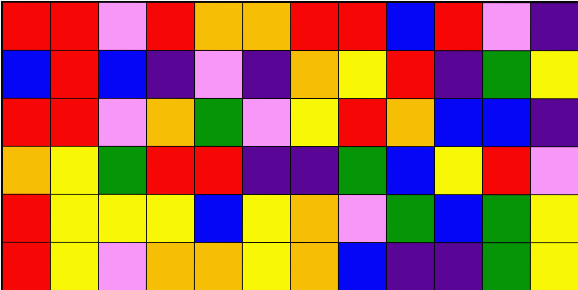[["red", "red", "violet", "red", "orange", "orange", "red", "red", "blue", "red", "violet", "indigo"], ["blue", "red", "blue", "indigo", "violet", "indigo", "orange", "yellow", "red", "indigo", "green", "yellow"], ["red", "red", "violet", "orange", "green", "violet", "yellow", "red", "orange", "blue", "blue", "indigo"], ["orange", "yellow", "green", "red", "red", "indigo", "indigo", "green", "blue", "yellow", "red", "violet"], ["red", "yellow", "yellow", "yellow", "blue", "yellow", "orange", "violet", "green", "blue", "green", "yellow"], ["red", "yellow", "violet", "orange", "orange", "yellow", "orange", "blue", "indigo", "indigo", "green", "yellow"]]